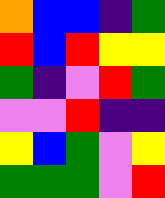[["orange", "blue", "blue", "indigo", "green"], ["red", "blue", "red", "yellow", "yellow"], ["green", "indigo", "violet", "red", "green"], ["violet", "violet", "red", "indigo", "indigo"], ["yellow", "blue", "green", "violet", "yellow"], ["green", "green", "green", "violet", "red"]]